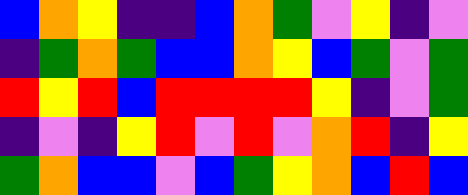[["blue", "orange", "yellow", "indigo", "indigo", "blue", "orange", "green", "violet", "yellow", "indigo", "violet"], ["indigo", "green", "orange", "green", "blue", "blue", "orange", "yellow", "blue", "green", "violet", "green"], ["red", "yellow", "red", "blue", "red", "red", "red", "red", "yellow", "indigo", "violet", "green"], ["indigo", "violet", "indigo", "yellow", "red", "violet", "red", "violet", "orange", "red", "indigo", "yellow"], ["green", "orange", "blue", "blue", "violet", "blue", "green", "yellow", "orange", "blue", "red", "blue"]]